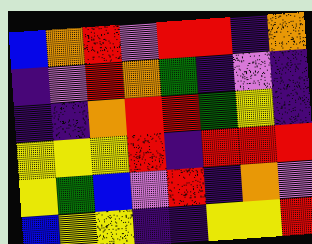[["blue", "orange", "red", "violet", "red", "red", "indigo", "orange"], ["indigo", "violet", "red", "orange", "green", "indigo", "violet", "indigo"], ["indigo", "indigo", "orange", "red", "red", "green", "yellow", "indigo"], ["yellow", "yellow", "yellow", "red", "indigo", "red", "red", "red"], ["yellow", "green", "blue", "violet", "red", "indigo", "orange", "violet"], ["blue", "yellow", "yellow", "indigo", "indigo", "yellow", "yellow", "red"]]